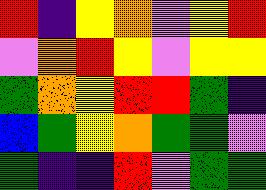[["red", "indigo", "yellow", "orange", "violet", "yellow", "red"], ["violet", "orange", "red", "yellow", "violet", "yellow", "yellow"], ["green", "orange", "yellow", "red", "red", "green", "indigo"], ["blue", "green", "yellow", "orange", "green", "green", "violet"], ["green", "indigo", "indigo", "red", "violet", "green", "green"]]